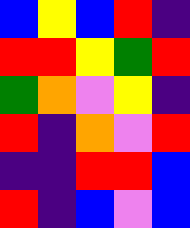[["blue", "yellow", "blue", "red", "indigo"], ["red", "red", "yellow", "green", "red"], ["green", "orange", "violet", "yellow", "indigo"], ["red", "indigo", "orange", "violet", "red"], ["indigo", "indigo", "red", "red", "blue"], ["red", "indigo", "blue", "violet", "blue"]]